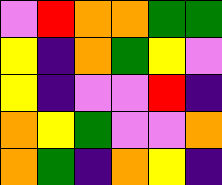[["violet", "red", "orange", "orange", "green", "green"], ["yellow", "indigo", "orange", "green", "yellow", "violet"], ["yellow", "indigo", "violet", "violet", "red", "indigo"], ["orange", "yellow", "green", "violet", "violet", "orange"], ["orange", "green", "indigo", "orange", "yellow", "indigo"]]